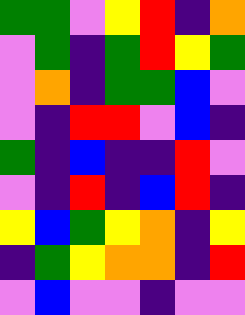[["green", "green", "violet", "yellow", "red", "indigo", "orange"], ["violet", "green", "indigo", "green", "red", "yellow", "green"], ["violet", "orange", "indigo", "green", "green", "blue", "violet"], ["violet", "indigo", "red", "red", "violet", "blue", "indigo"], ["green", "indigo", "blue", "indigo", "indigo", "red", "violet"], ["violet", "indigo", "red", "indigo", "blue", "red", "indigo"], ["yellow", "blue", "green", "yellow", "orange", "indigo", "yellow"], ["indigo", "green", "yellow", "orange", "orange", "indigo", "red"], ["violet", "blue", "violet", "violet", "indigo", "violet", "violet"]]